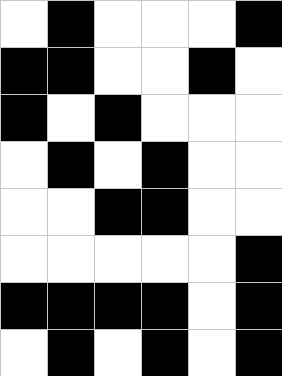[["white", "black", "white", "white", "white", "black"], ["black", "black", "white", "white", "black", "white"], ["black", "white", "black", "white", "white", "white"], ["white", "black", "white", "black", "white", "white"], ["white", "white", "black", "black", "white", "white"], ["white", "white", "white", "white", "white", "black"], ["black", "black", "black", "black", "white", "black"], ["white", "black", "white", "black", "white", "black"]]